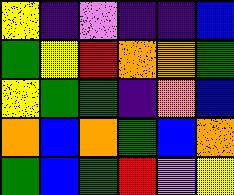[["yellow", "indigo", "violet", "indigo", "indigo", "blue"], ["green", "yellow", "red", "orange", "orange", "green"], ["yellow", "green", "green", "indigo", "orange", "blue"], ["orange", "blue", "orange", "green", "blue", "orange"], ["green", "blue", "green", "red", "violet", "yellow"]]